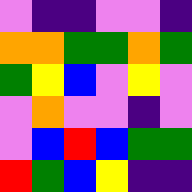[["violet", "indigo", "indigo", "violet", "violet", "indigo"], ["orange", "orange", "green", "green", "orange", "green"], ["green", "yellow", "blue", "violet", "yellow", "violet"], ["violet", "orange", "violet", "violet", "indigo", "violet"], ["violet", "blue", "red", "blue", "green", "green"], ["red", "green", "blue", "yellow", "indigo", "indigo"]]